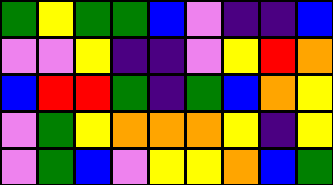[["green", "yellow", "green", "green", "blue", "violet", "indigo", "indigo", "blue"], ["violet", "violet", "yellow", "indigo", "indigo", "violet", "yellow", "red", "orange"], ["blue", "red", "red", "green", "indigo", "green", "blue", "orange", "yellow"], ["violet", "green", "yellow", "orange", "orange", "orange", "yellow", "indigo", "yellow"], ["violet", "green", "blue", "violet", "yellow", "yellow", "orange", "blue", "green"]]